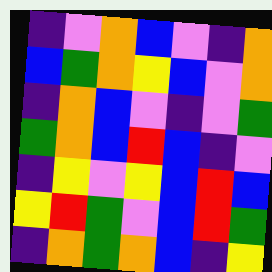[["indigo", "violet", "orange", "blue", "violet", "indigo", "orange"], ["blue", "green", "orange", "yellow", "blue", "violet", "orange"], ["indigo", "orange", "blue", "violet", "indigo", "violet", "green"], ["green", "orange", "blue", "red", "blue", "indigo", "violet"], ["indigo", "yellow", "violet", "yellow", "blue", "red", "blue"], ["yellow", "red", "green", "violet", "blue", "red", "green"], ["indigo", "orange", "green", "orange", "blue", "indigo", "yellow"]]